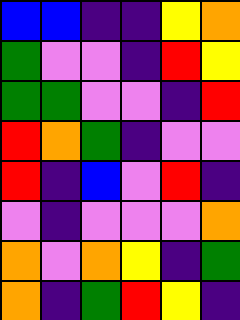[["blue", "blue", "indigo", "indigo", "yellow", "orange"], ["green", "violet", "violet", "indigo", "red", "yellow"], ["green", "green", "violet", "violet", "indigo", "red"], ["red", "orange", "green", "indigo", "violet", "violet"], ["red", "indigo", "blue", "violet", "red", "indigo"], ["violet", "indigo", "violet", "violet", "violet", "orange"], ["orange", "violet", "orange", "yellow", "indigo", "green"], ["orange", "indigo", "green", "red", "yellow", "indigo"]]